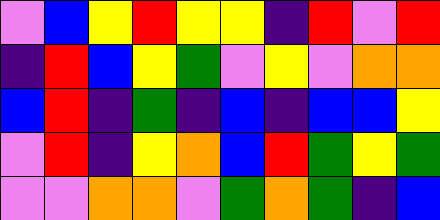[["violet", "blue", "yellow", "red", "yellow", "yellow", "indigo", "red", "violet", "red"], ["indigo", "red", "blue", "yellow", "green", "violet", "yellow", "violet", "orange", "orange"], ["blue", "red", "indigo", "green", "indigo", "blue", "indigo", "blue", "blue", "yellow"], ["violet", "red", "indigo", "yellow", "orange", "blue", "red", "green", "yellow", "green"], ["violet", "violet", "orange", "orange", "violet", "green", "orange", "green", "indigo", "blue"]]